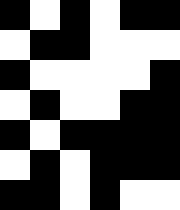[["black", "white", "black", "white", "black", "black"], ["white", "black", "black", "white", "white", "white"], ["black", "white", "white", "white", "white", "black"], ["white", "black", "white", "white", "black", "black"], ["black", "white", "black", "black", "black", "black"], ["white", "black", "white", "black", "black", "black"], ["black", "black", "white", "black", "white", "white"]]